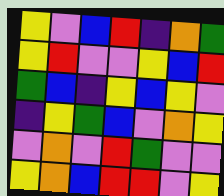[["yellow", "violet", "blue", "red", "indigo", "orange", "green"], ["yellow", "red", "violet", "violet", "yellow", "blue", "red"], ["green", "blue", "indigo", "yellow", "blue", "yellow", "violet"], ["indigo", "yellow", "green", "blue", "violet", "orange", "yellow"], ["violet", "orange", "violet", "red", "green", "violet", "violet"], ["yellow", "orange", "blue", "red", "red", "violet", "yellow"]]